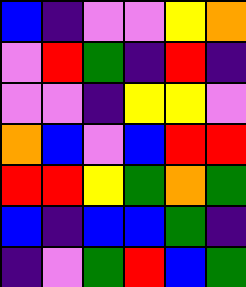[["blue", "indigo", "violet", "violet", "yellow", "orange"], ["violet", "red", "green", "indigo", "red", "indigo"], ["violet", "violet", "indigo", "yellow", "yellow", "violet"], ["orange", "blue", "violet", "blue", "red", "red"], ["red", "red", "yellow", "green", "orange", "green"], ["blue", "indigo", "blue", "blue", "green", "indigo"], ["indigo", "violet", "green", "red", "blue", "green"]]